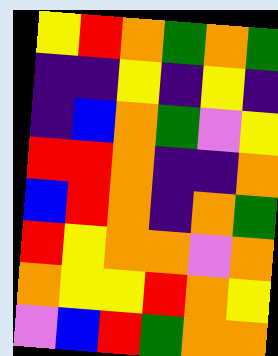[["yellow", "red", "orange", "green", "orange", "green"], ["indigo", "indigo", "yellow", "indigo", "yellow", "indigo"], ["indigo", "blue", "orange", "green", "violet", "yellow"], ["red", "red", "orange", "indigo", "indigo", "orange"], ["blue", "red", "orange", "indigo", "orange", "green"], ["red", "yellow", "orange", "orange", "violet", "orange"], ["orange", "yellow", "yellow", "red", "orange", "yellow"], ["violet", "blue", "red", "green", "orange", "orange"]]